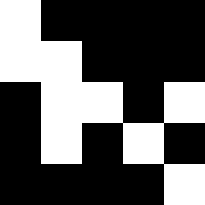[["white", "black", "black", "black", "black"], ["white", "white", "black", "black", "black"], ["black", "white", "white", "black", "white"], ["black", "white", "black", "white", "black"], ["black", "black", "black", "black", "white"]]